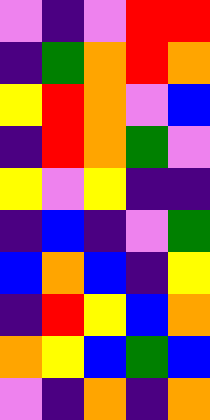[["violet", "indigo", "violet", "red", "red"], ["indigo", "green", "orange", "red", "orange"], ["yellow", "red", "orange", "violet", "blue"], ["indigo", "red", "orange", "green", "violet"], ["yellow", "violet", "yellow", "indigo", "indigo"], ["indigo", "blue", "indigo", "violet", "green"], ["blue", "orange", "blue", "indigo", "yellow"], ["indigo", "red", "yellow", "blue", "orange"], ["orange", "yellow", "blue", "green", "blue"], ["violet", "indigo", "orange", "indigo", "orange"]]